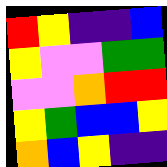[["red", "yellow", "indigo", "indigo", "blue"], ["yellow", "violet", "violet", "green", "green"], ["violet", "violet", "orange", "red", "red"], ["yellow", "green", "blue", "blue", "yellow"], ["orange", "blue", "yellow", "indigo", "indigo"]]